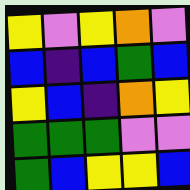[["yellow", "violet", "yellow", "orange", "violet"], ["blue", "indigo", "blue", "green", "blue"], ["yellow", "blue", "indigo", "orange", "yellow"], ["green", "green", "green", "violet", "violet"], ["green", "blue", "yellow", "yellow", "blue"]]